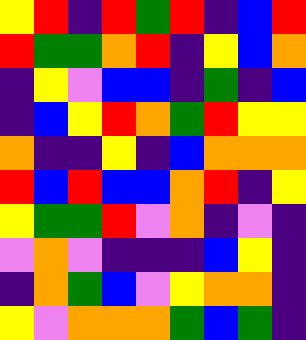[["yellow", "red", "indigo", "red", "green", "red", "indigo", "blue", "red"], ["red", "green", "green", "orange", "red", "indigo", "yellow", "blue", "orange"], ["indigo", "yellow", "violet", "blue", "blue", "indigo", "green", "indigo", "blue"], ["indigo", "blue", "yellow", "red", "orange", "green", "red", "yellow", "yellow"], ["orange", "indigo", "indigo", "yellow", "indigo", "blue", "orange", "orange", "orange"], ["red", "blue", "red", "blue", "blue", "orange", "red", "indigo", "yellow"], ["yellow", "green", "green", "red", "violet", "orange", "indigo", "violet", "indigo"], ["violet", "orange", "violet", "indigo", "indigo", "indigo", "blue", "yellow", "indigo"], ["indigo", "orange", "green", "blue", "violet", "yellow", "orange", "orange", "indigo"], ["yellow", "violet", "orange", "orange", "orange", "green", "blue", "green", "indigo"]]